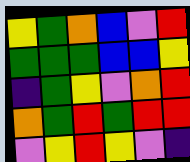[["yellow", "green", "orange", "blue", "violet", "red"], ["green", "green", "green", "blue", "blue", "yellow"], ["indigo", "green", "yellow", "violet", "orange", "red"], ["orange", "green", "red", "green", "red", "red"], ["violet", "yellow", "red", "yellow", "violet", "indigo"]]